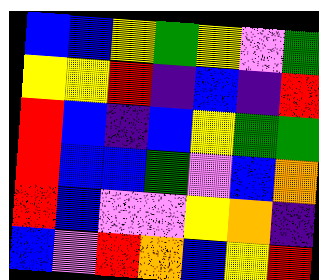[["blue", "blue", "yellow", "green", "yellow", "violet", "green"], ["yellow", "yellow", "red", "indigo", "blue", "indigo", "red"], ["red", "blue", "indigo", "blue", "yellow", "green", "green"], ["red", "blue", "blue", "green", "violet", "blue", "orange"], ["red", "blue", "violet", "violet", "yellow", "orange", "indigo"], ["blue", "violet", "red", "orange", "blue", "yellow", "red"]]